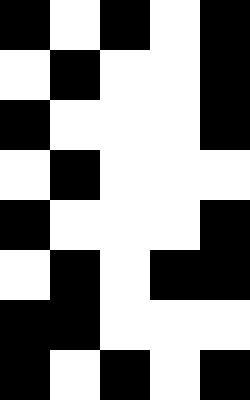[["black", "white", "black", "white", "black"], ["white", "black", "white", "white", "black"], ["black", "white", "white", "white", "black"], ["white", "black", "white", "white", "white"], ["black", "white", "white", "white", "black"], ["white", "black", "white", "black", "black"], ["black", "black", "white", "white", "white"], ["black", "white", "black", "white", "black"]]